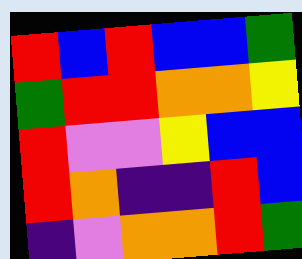[["red", "blue", "red", "blue", "blue", "green"], ["green", "red", "red", "orange", "orange", "yellow"], ["red", "violet", "violet", "yellow", "blue", "blue"], ["red", "orange", "indigo", "indigo", "red", "blue"], ["indigo", "violet", "orange", "orange", "red", "green"]]